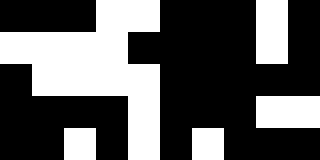[["black", "black", "black", "white", "white", "black", "black", "black", "white", "black"], ["white", "white", "white", "white", "black", "black", "black", "black", "white", "black"], ["black", "white", "white", "white", "white", "black", "black", "black", "black", "black"], ["black", "black", "black", "black", "white", "black", "black", "black", "white", "white"], ["black", "black", "white", "black", "white", "black", "white", "black", "black", "black"]]